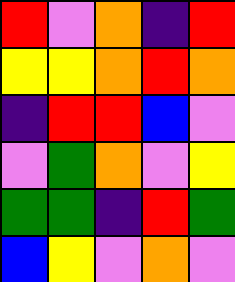[["red", "violet", "orange", "indigo", "red"], ["yellow", "yellow", "orange", "red", "orange"], ["indigo", "red", "red", "blue", "violet"], ["violet", "green", "orange", "violet", "yellow"], ["green", "green", "indigo", "red", "green"], ["blue", "yellow", "violet", "orange", "violet"]]